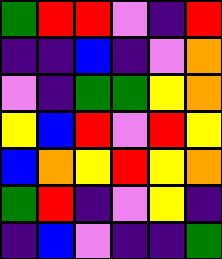[["green", "red", "red", "violet", "indigo", "red"], ["indigo", "indigo", "blue", "indigo", "violet", "orange"], ["violet", "indigo", "green", "green", "yellow", "orange"], ["yellow", "blue", "red", "violet", "red", "yellow"], ["blue", "orange", "yellow", "red", "yellow", "orange"], ["green", "red", "indigo", "violet", "yellow", "indigo"], ["indigo", "blue", "violet", "indigo", "indigo", "green"]]